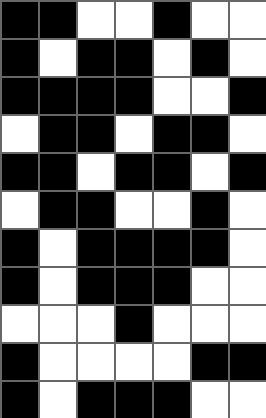[["black", "black", "white", "white", "black", "white", "white"], ["black", "white", "black", "black", "white", "black", "white"], ["black", "black", "black", "black", "white", "white", "black"], ["white", "black", "black", "white", "black", "black", "white"], ["black", "black", "white", "black", "black", "white", "black"], ["white", "black", "black", "white", "white", "black", "white"], ["black", "white", "black", "black", "black", "black", "white"], ["black", "white", "black", "black", "black", "white", "white"], ["white", "white", "white", "black", "white", "white", "white"], ["black", "white", "white", "white", "white", "black", "black"], ["black", "white", "black", "black", "black", "white", "white"]]